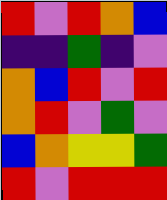[["red", "violet", "red", "orange", "blue"], ["indigo", "indigo", "green", "indigo", "violet"], ["orange", "blue", "red", "violet", "red"], ["orange", "red", "violet", "green", "violet"], ["blue", "orange", "yellow", "yellow", "green"], ["red", "violet", "red", "red", "red"]]